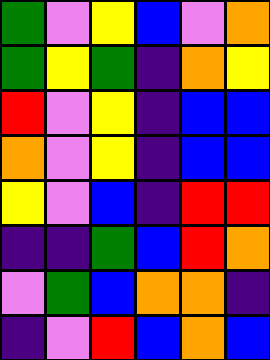[["green", "violet", "yellow", "blue", "violet", "orange"], ["green", "yellow", "green", "indigo", "orange", "yellow"], ["red", "violet", "yellow", "indigo", "blue", "blue"], ["orange", "violet", "yellow", "indigo", "blue", "blue"], ["yellow", "violet", "blue", "indigo", "red", "red"], ["indigo", "indigo", "green", "blue", "red", "orange"], ["violet", "green", "blue", "orange", "orange", "indigo"], ["indigo", "violet", "red", "blue", "orange", "blue"]]